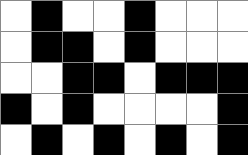[["white", "black", "white", "white", "black", "white", "white", "white"], ["white", "black", "black", "white", "black", "white", "white", "white"], ["white", "white", "black", "black", "white", "black", "black", "black"], ["black", "white", "black", "white", "white", "white", "white", "black"], ["white", "black", "white", "black", "white", "black", "white", "black"]]